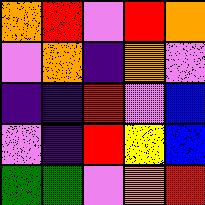[["orange", "red", "violet", "red", "orange"], ["violet", "orange", "indigo", "orange", "violet"], ["indigo", "indigo", "red", "violet", "blue"], ["violet", "indigo", "red", "yellow", "blue"], ["green", "green", "violet", "orange", "red"]]